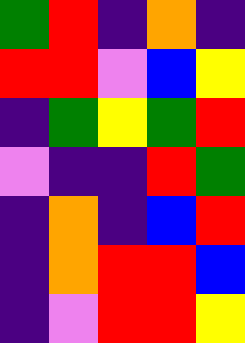[["green", "red", "indigo", "orange", "indigo"], ["red", "red", "violet", "blue", "yellow"], ["indigo", "green", "yellow", "green", "red"], ["violet", "indigo", "indigo", "red", "green"], ["indigo", "orange", "indigo", "blue", "red"], ["indigo", "orange", "red", "red", "blue"], ["indigo", "violet", "red", "red", "yellow"]]